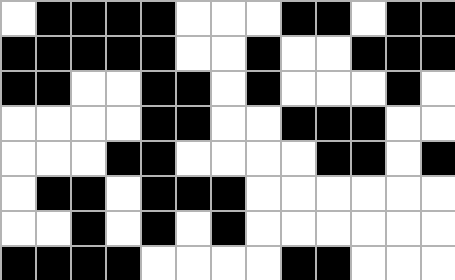[["white", "black", "black", "black", "black", "white", "white", "white", "black", "black", "white", "black", "black"], ["black", "black", "black", "black", "black", "white", "white", "black", "white", "white", "black", "black", "black"], ["black", "black", "white", "white", "black", "black", "white", "black", "white", "white", "white", "black", "white"], ["white", "white", "white", "white", "black", "black", "white", "white", "black", "black", "black", "white", "white"], ["white", "white", "white", "black", "black", "white", "white", "white", "white", "black", "black", "white", "black"], ["white", "black", "black", "white", "black", "black", "black", "white", "white", "white", "white", "white", "white"], ["white", "white", "black", "white", "black", "white", "black", "white", "white", "white", "white", "white", "white"], ["black", "black", "black", "black", "white", "white", "white", "white", "black", "black", "white", "white", "white"]]